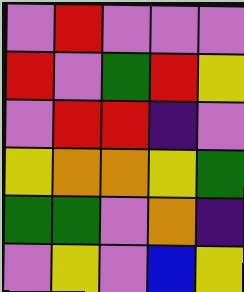[["violet", "red", "violet", "violet", "violet"], ["red", "violet", "green", "red", "yellow"], ["violet", "red", "red", "indigo", "violet"], ["yellow", "orange", "orange", "yellow", "green"], ["green", "green", "violet", "orange", "indigo"], ["violet", "yellow", "violet", "blue", "yellow"]]